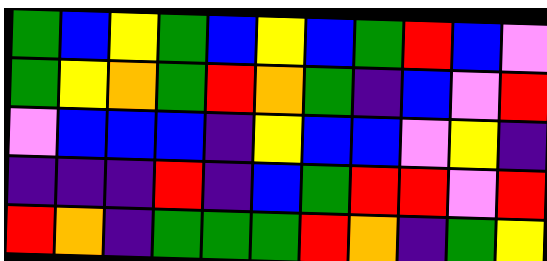[["green", "blue", "yellow", "green", "blue", "yellow", "blue", "green", "red", "blue", "violet"], ["green", "yellow", "orange", "green", "red", "orange", "green", "indigo", "blue", "violet", "red"], ["violet", "blue", "blue", "blue", "indigo", "yellow", "blue", "blue", "violet", "yellow", "indigo"], ["indigo", "indigo", "indigo", "red", "indigo", "blue", "green", "red", "red", "violet", "red"], ["red", "orange", "indigo", "green", "green", "green", "red", "orange", "indigo", "green", "yellow"]]